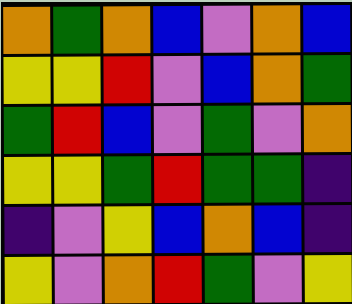[["orange", "green", "orange", "blue", "violet", "orange", "blue"], ["yellow", "yellow", "red", "violet", "blue", "orange", "green"], ["green", "red", "blue", "violet", "green", "violet", "orange"], ["yellow", "yellow", "green", "red", "green", "green", "indigo"], ["indigo", "violet", "yellow", "blue", "orange", "blue", "indigo"], ["yellow", "violet", "orange", "red", "green", "violet", "yellow"]]